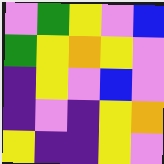[["violet", "green", "yellow", "violet", "blue"], ["green", "yellow", "orange", "yellow", "violet"], ["indigo", "yellow", "violet", "blue", "violet"], ["indigo", "violet", "indigo", "yellow", "orange"], ["yellow", "indigo", "indigo", "yellow", "violet"]]